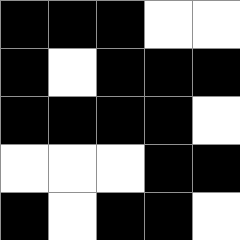[["black", "black", "black", "white", "white"], ["black", "white", "black", "black", "black"], ["black", "black", "black", "black", "white"], ["white", "white", "white", "black", "black"], ["black", "white", "black", "black", "white"]]